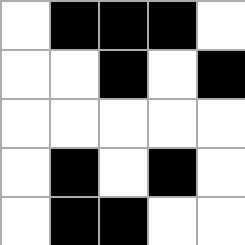[["white", "black", "black", "black", "white"], ["white", "white", "black", "white", "black"], ["white", "white", "white", "white", "white"], ["white", "black", "white", "black", "white"], ["white", "black", "black", "white", "white"]]